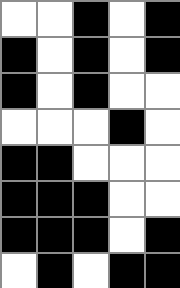[["white", "white", "black", "white", "black"], ["black", "white", "black", "white", "black"], ["black", "white", "black", "white", "white"], ["white", "white", "white", "black", "white"], ["black", "black", "white", "white", "white"], ["black", "black", "black", "white", "white"], ["black", "black", "black", "white", "black"], ["white", "black", "white", "black", "black"]]